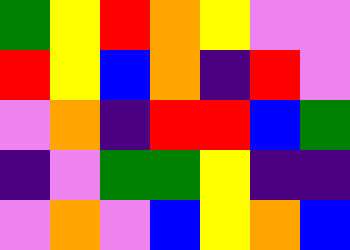[["green", "yellow", "red", "orange", "yellow", "violet", "violet"], ["red", "yellow", "blue", "orange", "indigo", "red", "violet"], ["violet", "orange", "indigo", "red", "red", "blue", "green"], ["indigo", "violet", "green", "green", "yellow", "indigo", "indigo"], ["violet", "orange", "violet", "blue", "yellow", "orange", "blue"]]